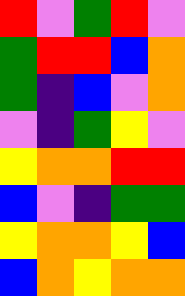[["red", "violet", "green", "red", "violet"], ["green", "red", "red", "blue", "orange"], ["green", "indigo", "blue", "violet", "orange"], ["violet", "indigo", "green", "yellow", "violet"], ["yellow", "orange", "orange", "red", "red"], ["blue", "violet", "indigo", "green", "green"], ["yellow", "orange", "orange", "yellow", "blue"], ["blue", "orange", "yellow", "orange", "orange"]]